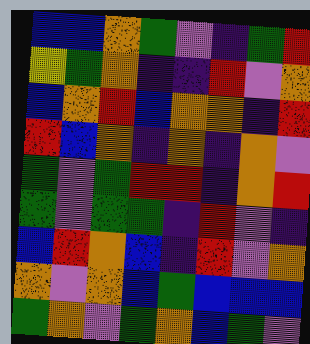[["blue", "blue", "orange", "green", "violet", "indigo", "green", "red"], ["yellow", "green", "orange", "indigo", "indigo", "red", "violet", "orange"], ["blue", "orange", "red", "blue", "orange", "orange", "indigo", "red"], ["red", "blue", "orange", "indigo", "orange", "indigo", "orange", "violet"], ["green", "violet", "green", "red", "red", "indigo", "orange", "red"], ["green", "violet", "green", "green", "indigo", "red", "violet", "indigo"], ["blue", "red", "orange", "blue", "indigo", "red", "violet", "orange"], ["orange", "violet", "orange", "blue", "green", "blue", "blue", "blue"], ["green", "orange", "violet", "green", "orange", "blue", "green", "violet"]]